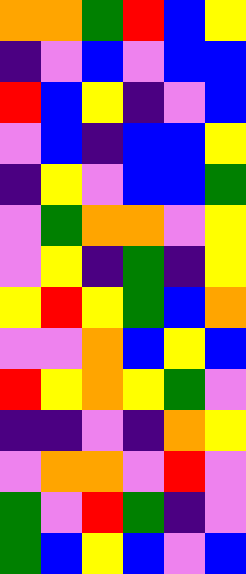[["orange", "orange", "green", "red", "blue", "yellow"], ["indigo", "violet", "blue", "violet", "blue", "blue"], ["red", "blue", "yellow", "indigo", "violet", "blue"], ["violet", "blue", "indigo", "blue", "blue", "yellow"], ["indigo", "yellow", "violet", "blue", "blue", "green"], ["violet", "green", "orange", "orange", "violet", "yellow"], ["violet", "yellow", "indigo", "green", "indigo", "yellow"], ["yellow", "red", "yellow", "green", "blue", "orange"], ["violet", "violet", "orange", "blue", "yellow", "blue"], ["red", "yellow", "orange", "yellow", "green", "violet"], ["indigo", "indigo", "violet", "indigo", "orange", "yellow"], ["violet", "orange", "orange", "violet", "red", "violet"], ["green", "violet", "red", "green", "indigo", "violet"], ["green", "blue", "yellow", "blue", "violet", "blue"]]